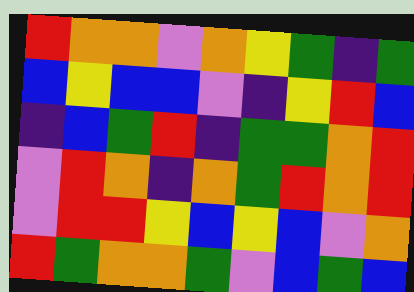[["red", "orange", "orange", "violet", "orange", "yellow", "green", "indigo", "green"], ["blue", "yellow", "blue", "blue", "violet", "indigo", "yellow", "red", "blue"], ["indigo", "blue", "green", "red", "indigo", "green", "green", "orange", "red"], ["violet", "red", "orange", "indigo", "orange", "green", "red", "orange", "red"], ["violet", "red", "red", "yellow", "blue", "yellow", "blue", "violet", "orange"], ["red", "green", "orange", "orange", "green", "violet", "blue", "green", "blue"]]